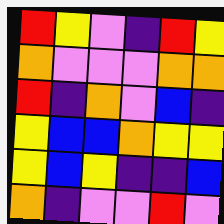[["red", "yellow", "violet", "indigo", "red", "yellow"], ["orange", "violet", "violet", "violet", "orange", "orange"], ["red", "indigo", "orange", "violet", "blue", "indigo"], ["yellow", "blue", "blue", "orange", "yellow", "yellow"], ["yellow", "blue", "yellow", "indigo", "indigo", "blue"], ["orange", "indigo", "violet", "violet", "red", "violet"]]